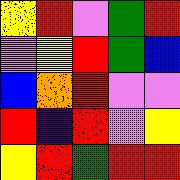[["yellow", "red", "violet", "green", "red"], ["violet", "yellow", "red", "green", "blue"], ["blue", "orange", "red", "violet", "violet"], ["red", "indigo", "red", "violet", "yellow"], ["yellow", "red", "green", "red", "red"]]